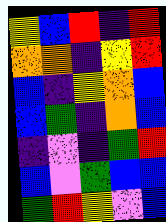[["yellow", "blue", "red", "indigo", "red"], ["orange", "orange", "indigo", "yellow", "red"], ["blue", "indigo", "yellow", "orange", "blue"], ["blue", "green", "indigo", "orange", "blue"], ["indigo", "violet", "indigo", "green", "red"], ["blue", "violet", "green", "blue", "blue"], ["green", "red", "yellow", "violet", "blue"]]